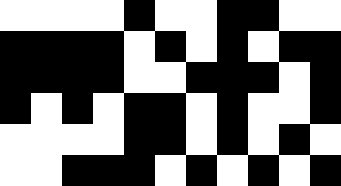[["white", "white", "white", "white", "black", "white", "white", "black", "black", "white", "white"], ["black", "black", "black", "black", "white", "black", "white", "black", "white", "black", "black"], ["black", "black", "black", "black", "white", "white", "black", "black", "black", "white", "black"], ["black", "white", "black", "white", "black", "black", "white", "black", "white", "white", "black"], ["white", "white", "white", "white", "black", "black", "white", "black", "white", "black", "white"], ["white", "white", "black", "black", "black", "white", "black", "white", "black", "white", "black"]]